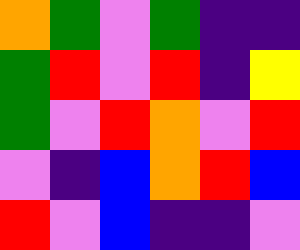[["orange", "green", "violet", "green", "indigo", "indigo"], ["green", "red", "violet", "red", "indigo", "yellow"], ["green", "violet", "red", "orange", "violet", "red"], ["violet", "indigo", "blue", "orange", "red", "blue"], ["red", "violet", "blue", "indigo", "indigo", "violet"]]